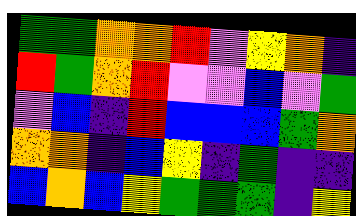[["green", "green", "orange", "orange", "red", "violet", "yellow", "orange", "indigo"], ["red", "green", "orange", "red", "violet", "violet", "blue", "violet", "green"], ["violet", "blue", "indigo", "red", "blue", "blue", "blue", "green", "orange"], ["orange", "orange", "indigo", "blue", "yellow", "indigo", "green", "indigo", "indigo"], ["blue", "orange", "blue", "yellow", "green", "green", "green", "indigo", "yellow"]]